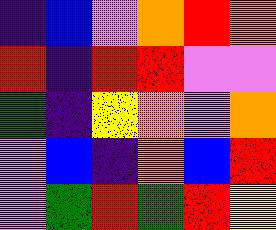[["indigo", "blue", "violet", "orange", "red", "orange"], ["red", "indigo", "red", "red", "violet", "violet"], ["green", "indigo", "yellow", "orange", "violet", "orange"], ["violet", "blue", "indigo", "orange", "blue", "red"], ["violet", "green", "red", "green", "red", "yellow"]]